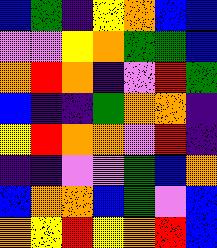[["blue", "green", "indigo", "yellow", "orange", "blue", "blue"], ["violet", "violet", "yellow", "orange", "green", "green", "blue"], ["orange", "red", "orange", "indigo", "violet", "red", "green"], ["blue", "indigo", "indigo", "green", "orange", "orange", "indigo"], ["yellow", "red", "orange", "orange", "violet", "red", "indigo"], ["indigo", "indigo", "violet", "violet", "green", "blue", "orange"], ["blue", "orange", "orange", "blue", "green", "violet", "blue"], ["orange", "yellow", "red", "yellow", "orange", "red", "blue"]]